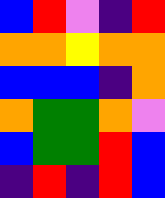[["blue", "red", "violet", "indigo", "red"], ["orange", "orange", "yellow", "orange", "orange"], ["blue", "blue", "blue", "indigo", "orange"], ["orange", "green", "green", "orange", "violet"], ["blue", "green", "green", "red", "blue"], ["indigo", "red", "indigo", "red", "blue"]]